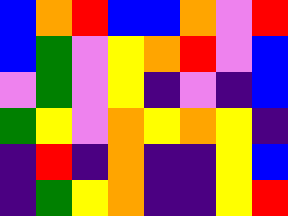[["blue", "orange", "red", "blue", "blue", "orange", "violet", "red"], ["blue", "green", "violet", "yellow", "orange", "red", "violet", "blue"], ["violet", "green", "violet", "yellow", "indigo", "violet", "indigo", "blue"], ["green", "yellow", "violet", "orange", "yellow", "orange", "yellow", "indigo"], ["indigo", "red", "indigo", "orange", "indigo", "indigo", "yellow", "blue"], ["indigo", "green", "yellow", "orange", "indigo", "indigo", "yellow", "red"]]